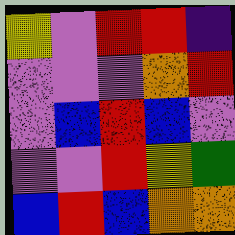[["yellow", "violet", "red", "red", "indigo"], ["violet", "violet", "violet", "orange", "red"], ["violet", "blue", "red", "blue", "violet"], ["violet", "violet", "red", "yellow", "green"], ["blue", "red", "blue", "orange", "orange"]]